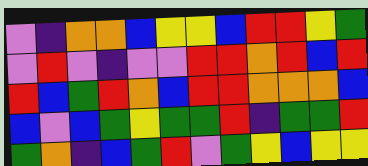[["violet", "indigo", "orange", "orange", "blue", "yellow", "yellow", "blue", "red", "red", "yellow", "green"], ["violet", "red", "violet", "indigo", "violet", "violet", "red", "red", "orange", "red", "blue", "red"], ["red", "blue", "green", "red", "orange", "blue", "red", "red", "orange", "orange", "orange", "blue"], ["blue", "violet", "blue", "green", "yellow", "green", "green", "red", "indigo", "green", "green", "red"], ["green", "orange", "indigo", "blue", "green", "red", "violet", "green", "yellow", "blue", "yellow", "yellow"]]